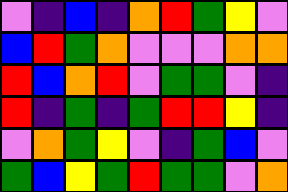[["violet", "indigo", "blue", "indigo", "orange", "red", "green", "yellow", "violet"], ["blue", "red", "green", "orange", "violet", "violet", "violet", "orange", "orange"], ["red", "blue", "orange", "red", "violet", "green", "green", "violet", "indigo"], ["red", "indigo", "green", "indigo", "green", "red", "red", "yellow", "indigo"], ["violet", "orange", "green", "yellow", "violet", "indigo", "green", "blue", "violet"], ["green", "blue", "yellow", "green", "red", "green", "green", "violet", "orange"]]